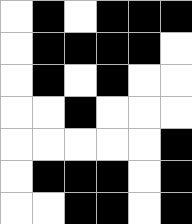[["white", "black", "white", "black", "black", "black"], ["white", "black", "black", "black", "black", "white"], ["white", "black", "white", "black", "white", "white"], ["white", "white", "black", "white", "white", "white"], ["white", "white", "white", "white", "white", "black"], ["white", "black", "black", "black", "white", "black"], ["white", "white", "black", "black", "white", "black"]]